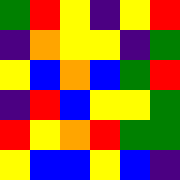[["green", "red", "yellow", "indigo", "yellow", "red"], ["indigo", "orange", "yellow", "yellow", "indigo", "green"], ["yellow", "blue", "orange", "blue", "green", "red"], ["indigo", "red", "blue", "yellow", "yellow", "green"], ["red", "yellow", "orange", "red", "green", "green"], ["yellow", "blue", "blue", "yellow", "blue", "indigo"]]